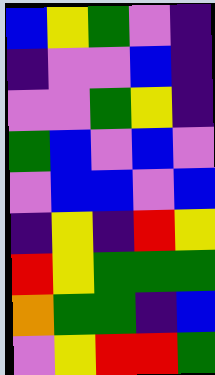[["blue", "yellow", "green", "violet", "indigo"], ["indigo", "violet", "violet", "blue", "indigo"], ["violet", "violet", "green", "yellow", "indigo"], ["green", "blue", "violet", "blue", "violet"], ["violet", "blue", "blue", "violet", "blue"], ["indigo", "yellow", "indigo", "red", "yellow"], ["red", "yellow", "green", "green", "green"], ["orange", "green", "green", "indigo", "blue"], ["violet", "yellow", "red", "red", "green"]]